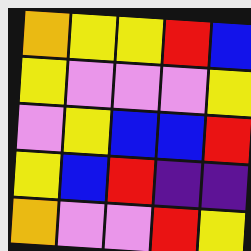[["orange", "yellow", "yellow", "red", "blue"], ["yellow", "violet", "violet", "violet", "yellow"], ["violet", "yellow", "blue", "blue", "red"], ["yellow", "blue", "red", "indigo", "indigo"], ["orange", "violet", "violet", "red", "yellow"]]